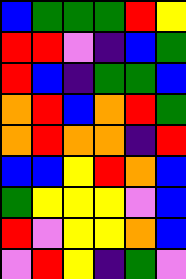[["blue", "green", "green", "green", "red", "yellow"], ["red", "red", "violet", "indigo", "blue", "green"], ["red", "blue", "indigo", "green", "green", "blue"], ["orange", "red", "blue", "orange", "red", "green"], ["orange", "red", "orange", "orange", "indigo", "red"], ["blue", "blue", "yellow", "red", "orange", "blue"], ["green", "yellow", "yellow", "yellow", "violet", "blue"], ["red", "violet", "yellow", "yellow", "orange", "blue"], ["violet", "red", "yellow", "indigo", "green", "violet"]]